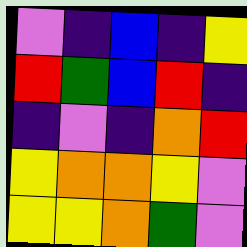[["violet", "indigo", "blue", "indigo", "yellow"], ["red", "green", "blue", "red", "indigo"], ["indigo", "violet", "indigo", "orange", "red"], ["yellow", "orange", "orange", "yellow", "violet"], ["yellow", "yellow", "orange", "green", "violet"]]